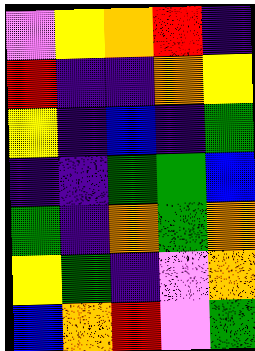[["violet", "yellow", "orange", "red", "indigo"], ["red", "indigo", "indigo", "orange", "yellow"], ["yellow", "indigo", "blue", "indigo", "green"], ["indigo", "indigo", "green", "green", "blue"], ["green", "indigo", "orange", "green", "orange"], ["yellow", "green", "indigo", "violet", "orange"], ["blue", "orange", "red", "violet", "green"]]